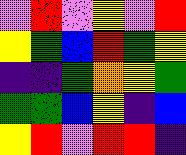[["violet", "red", "violet", "yellow", "violet", "red"], ["yellow", "green", "blue", "red", "green", "yellow"], ["indigo", "indigo", "green", "orange", "yellow", "green"], ["green", "green", "blue", "yellow", "indigo", "blue"], ["yellow", "red", "violet", "red", "red", "indigo"]]